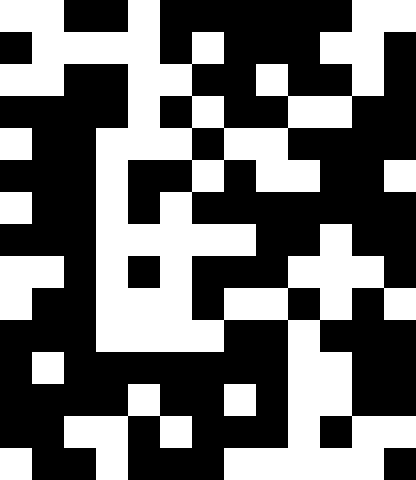[["white", "white", "black", "black", "white", "black", "black", "black", "black", "black", "black", "white", "white"], ["black", "white", "white", "white", "white", "black", "white", "black", "black", "black", "white", "white", "black"], ["white", "white", "black", "black", "white", "white", "black", "black", "white", "black", "black", "white", "black"], ["black", "black", "black", "black", "white", "black", "white", "black", "black", "white", "white", "black", "black"], ["white", "black", "black", "white", "white", "white", "black", "white", "white", "black", "black", "black", "black"], ["black", "black", "black", "white", "black", "black", "white", "black", "white", "white", "black", "black", "white"], ["white", "black", "black", "white", "black", "white", "black", "black", "black", "black", "black", "black", "black"], ["black", "black", "black", "white", "white", "white", "white", "white", "black", "black", "white", "black", "black"], ["white", "white", "black", "white", "black", "white", "black", "black", "black", "white", "white", "white", "black"], ["white", "black", "black", "white", "white", "white", "black", "white", "white", "black", "white", "black", "white"], ["black", "black", "black", "white", "white", "white", "white", "black", "black", "white", "black", "black", "black"], ["black", "white", "black", "black", "black", "black", "black", "black", "black", "white", "white", "black", "black"], ["black", "black", "black", "black", "white", "black", "black", "white", "black", "white", "white", "black", "black"], ["black", "black", "white", "white", "black", "white", "black", "black", "black", "white", "black", "white", "white"], ["white", "black", "black", "white", "black", "black", "black", "white", "white", "white", "white", "white", "black"]]